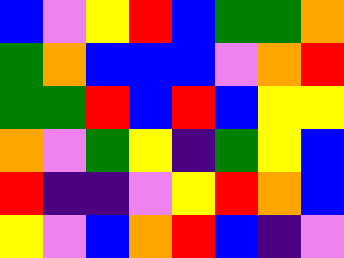[["blue", "violet", "yellow", "red", "blue", "green", "green", "orange"], ["green", "orange", "blue", "blue", "blue", "violet", "orange", "red"], ["green", "green", "red", "blue", "red", "blue", "yellow", "yellow"], ["orange", "violet", "green", "yellow", "indigo", "green", "yellow", "blue"], ["red", "indigo", "indigo", "violet", "yellow", "red", "orange", "blue"], ["yellow", "violet", "blue", "orange", "red", "blue", "indigo", "violet"]]